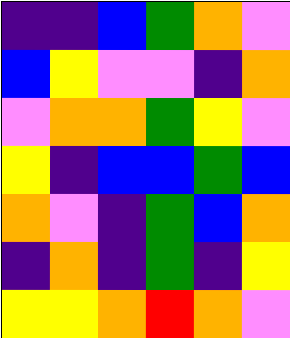[["indigo", "indigo", "blue", "green", "orange", "violet"], ["blue", "yellow", "violet", "violet", "indigo", "orange"], ["violet", "orange", "orange", "green", "yellow", "violet"], ["yellow", "indigo", "blue", "blue", "green", "blue"], ["orange", "violet", "indigo", "green", "blue", "orange"], ["indigo", "orange", "indigo", "green", "indigo", "yellow"], ["yellow", "yellow", "orange", "red", "orange", "violet"]]